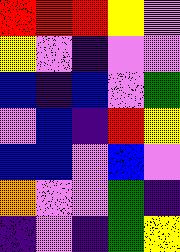[["red", "red", "red", "yellow", "violet"], ["yellow", "violet", "indigo", "violet", "violet"], ["blue", "indigo", "blue", "violet", "green"], ["violet", "blue", "indigo", "red", "yellow"], ["blue", "blue", "violet", "blue", "violet"], ["orange", "violet", "violet", "green", "indigo"], ["indigo", "violet", "indigo", "green", "yellow"]]